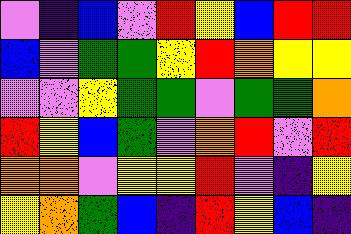[["violet", "indigo", "blue", "violet", "red", "yellow", "blue", "red", "red"], ["blue", "violet", "green", "green", "yellow", "red", "orange", "yellow", "yellow"], ["violet", "violet", "yellow", "green", "green", "violet", "green", "green", "orange"], ["red", "yellow", "blue", "green", "violet", "orange", "red", "violet", "red"], ["orange", "orange", "violet", "yellow", "yellow", "red", "violet", "indigo", "yellow"], ["yellow", "orange", "green", "blue", "indigo", "red", "yellow", "blue", "indigo"]]